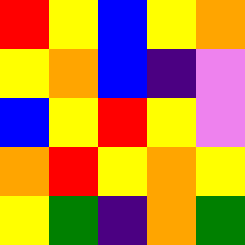[["red", "yellow", "blue", "yellow", "orange"], ["yellow", "orange", "blue", "indigo", "violet"], ["blue", "yellow", "red", "yellow", "violet"], ["orange", "red", "yellow", "orange", "yellow"], ["yellow", "green", "indigo", "orange", "green"]]